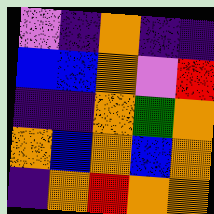[["violet", "indigo", "orange", "indigo", "indigo"], ["blue", "blue", "orange", "violet", "red"], ["indigo", "indigo", "orange", "green", "orange"], ["orange", "blue", "orange", "blue", "orange"], ["indigo", "orange", "red", "orange", "orange"]]